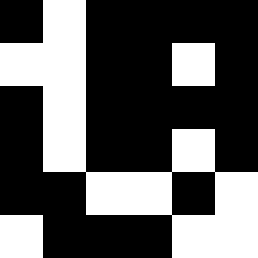[["black", "white", "black", "black", "black", "black"], ["white", "white", "black", "black", "white", "black"], ["black", "white", "black", "black", "black", "black"], ["black", "white", "black", "black", "white", "black"], ["black", "black", "white", "white", "black", "white"], ["white", "black", "black", "black", "white", "white"]]